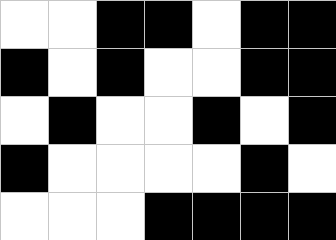[["white", "white", "black", "black", "white", "black", "black"], ["black", "white", "black", "white", "white", "black", "black"], ["white", "black", "white", "white", "black", "white", "black"], ["black", "white", "white", "white", "white", "black", "white"], ["white", "white", "white", "black", "black", "black", "black"]]